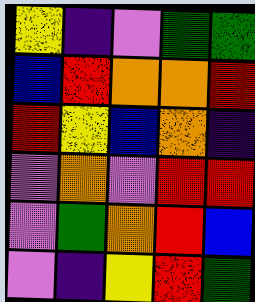[["yellow", "indigo", "violet", "green", "green"], ["blue", "red", "orange", "orange", "red"], ["red", "yellow", "blue", "orange", "indigo"], ["violet", "orange", "violet", "red", "red"], ["violet", "green", "orange", "red", "blue"], ["violet", "indigo", "yellow", "red", "green"]]